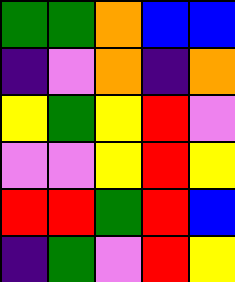[["green", "green", "orange", "blue", "blue"], ["indigo", "violet", "orange", "indigo", "orange"], ["yellow", "green", "yellow", "red", "violet"], ["violet", "violet", "yellow", "red", "yellow"], ["red", "red", "green", "red", "blue"], ["indigo", "green", "violet", "red", "yellow"]]